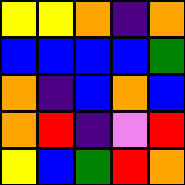[["yellow", "yellow", "orange", "indigo", "orange"], ["blue", "blue", "blue", "blue", "green"], ["orange", "indigo", "blue", "orange", "blue"], ["orange", "red", "indigo", "violet", "red"], ["yellow", "blue", "green", "red", "orange"]]